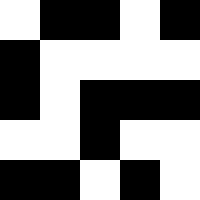[["white", "black", "black", "white", "black"], ["black", "white", "white", "white", "white"], ["black", "white", "black", "black", "black"], ["white", "white", "black", "white", "white"], ["black", "black", "white", "black", "white"]]